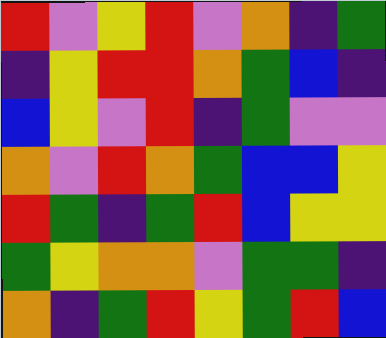[["red", "violet", "yellow", "red", "violet", "orange", "indigo", "green"], ["indigo", "yellow", "red", "red", "orange", "green", "blue", "indigo"], ["blue", "yellow", "violet", "red", "indigo", "green", "violet", "violet"], ["orange", "violet", "red", "orange", "green", "blue", "blue", "yellow"], ["red", "green", "indigo", "green", "red", "blue", "yellow", "yellow"], ["green", "yellow", "orange", "orange", "violet", "green", "green", "indigo"], ["orange", "indigo", "green", "red", "yellow", "green", "red", "blue"]]